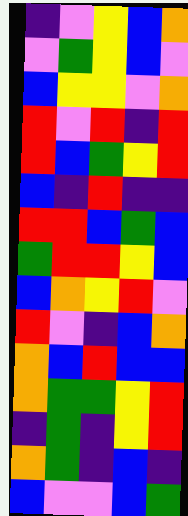[["indigo", "violet", "yellow", "blue", "orange"], ["violet", "green", "yellow", "blue", "violet"], ["blue", "yellow", "yellow", "violet", "orange"], ["red", "violet", "red", "indigo", "red"], ["red", "blue", "green", "yellow", "red"], ["blue", "indigo", "red", "indigo", "indigo"], ["red", "red", "blue", "green", "blue"], ["green", "red", "red", "yellow", "blue"], ["blue", "orange", "yellow", "red", "violet"], ["red", "violet", "indigo", "blue", "orange"], ["orange", "blue", "red", "blue", "blue"], ["orange", "green", "green", "yellow", "red"], ["indigo", "green", "indigo", "yellow", "red"], ["orange", "green", "indigo", "blue", "indigo"], ["blue", "violet", "violet", "blue", "green"]]